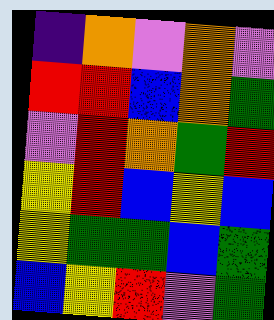[["indigo", "orange", "violet", "orange", "violet"], ["red", "red", "blue", "orange", "green"], ["violet", "red", "orange", "green", "red"], ["yellow", "red", "blue", "yellow", "blue"], ["yellow", "green", "green", "blue", "green"], ["blue", "yellow", "red", "violet", "green"]]